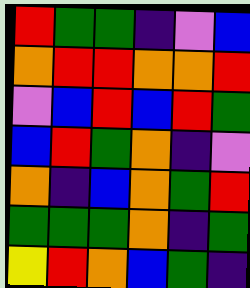[["red", "green", "green", "indigo", "violet", "blue"], ["orange", "red", "red", "orange", "orange", "red"], ["violet", "blue", "red", "blue", "red", "green"], ["blue", "red", "green", "orange", "indigo", "violet"], ["orange", "indigo", "blue", "orange", "green", "red"], ["green", "green", "green", "orange", "indigo", "green"], ["yellow", "red", "orange", "blue", "green", "indigo"]]